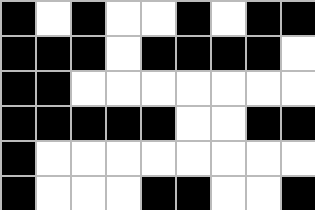[["black", "white", "black", "white", "white", "black", "white", "black", "black"], ["black", "black", "black", "white", "black", "black", "black", "black", "white"], ["black", "black", "white", "white", "white", "white", "white", "white", "white"], ["black", "black", "black", "black", "black", "white", "white", "black", "black"], ["black", "white", "white", "white", "white", "white", "white", "white", "white"], ["black", "white", "white", "white", "black", "black", "white", "white", "black"]]